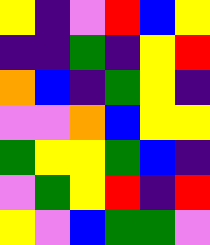[["yellow", "indigo", "violet", "red", "blue", "yellow"], ["indigo", "indigo", "green", "indigo", "yellow", "red"], ["orange", "blue", "indigo", "green", "yellow", "indigo"], ["violet", "violet", "orange", "blue", "yellow", "yellow"], ["green", "yellow", "yellow", "green", "blue", "indigo"], ["violet", "green", "yellow", "red", "indigo", "red"], ["yellow", "violet", "blue", "green", "green", "violet"]]